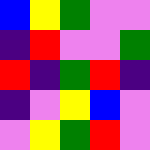[["blue", "yellow", "green", "violet", "violet"], ["indigo", "red", "violet", "violet", "green"], ["red", "indigo", "green", "red", "indigo"], ["indigo", "violet", "yellow", "blue", "violet"], ["violet", "yellow", "green", "red", "violet"]]